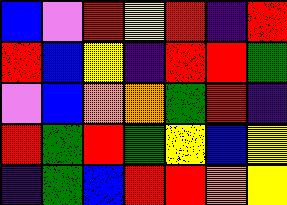[["blue", "violet", "red", "yellow", "red", "indigo", "red"], ["red", "blue", "yellow", "indigo", "red", "red", "green"], ["violet", "blue", "orange", "orange", "green", "red", "indigo"], ["red", "green", "red", "green", "yellow", "blue", "yellow"], ["indigo", "green", "blue", "red", "red", "orange", "yellow"]]